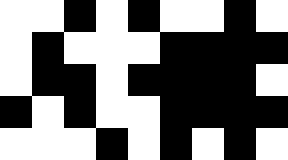[["white", "white", "black", "white", "black", "white", "white", "black", "white"], ["white", "black", "white", "white", "white", "black", "black", "black", "black"], ["white", "black", "black", "white", "black", "black", "black", "black", "white"], ["black", "white", "black", "white", "white", "black", "black", "black", "black"], ["white", "white", "white", "black", "white", "black", "white", "black", "white"]]